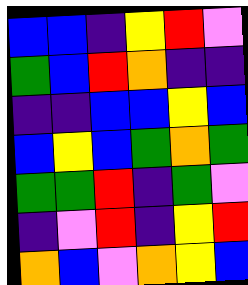[["blue", "blue", "indigo", "yellow", "red", "violet"], ["green", "blue", "red", "orange", "indigo", "indigo"], ["indigo", "indigo", "blue", "blue", "yellow", "blue"], ["blue", "yellow", "blue", "green", "orange", "green"], ["green", "green", "red", "indigo", "green", "violet"], ["indigo", "violet", "red", "indigo", "yellow", "red"], ["orange", "blue", "violet", "orange", "yellow", "blue"]]